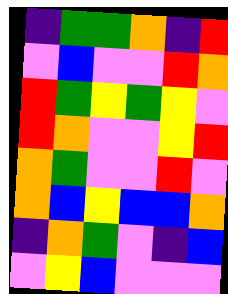[["indigo", "green", "green", "orange", "indigo", "red"], ["violet", "blue", "violet", "violet", "red", "orange"], ["red", "green", "yellow", "green", "yellow", "violet"], ["red", "orange", "violet", "violet", "yellow", "red"], ["orange", "green", "violet", "violet", "red", "violet"], ["orange", "blue", "yellow", "blue", "blue", "orange"], ["indigo", "orange", "green", "violet", "indigo", "blue"], ["violet", "yellow", "blue", "violet", "violet", "violet"]]